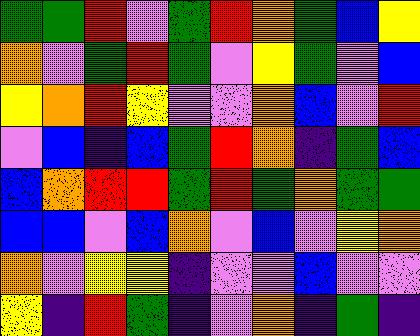[["green", "green", "red", "violet", "green", "red", "orange", "green", "blue", "yellow"], ["orange", "violet", "green", "red", "green", "violet", "yellow", "green", "violet", "blue"], ["yellow", "orange", "red", "yellow", "violet", "violet", "orange", "blue", "violet", "red"], ["violet", "blue", "indigo", "blue", "green", "red", "orange", "indigo", "green", "blue"], ["blue", "orange", "red", "red", "green", "red", "green", "orange", "green", "green"], ["blue", "blue", "violet", "blue", "orange", "violet", "blue", "violet", "yellow", "orange"], ["orange", "violet", "yellow", "yellow", "indigo", "violet", "violet", "blue", "violet", "violet"], ["yellow", "indigo", "red", "green", "indigo", "violet", "orange", "indigo", "green", "indigo"]]